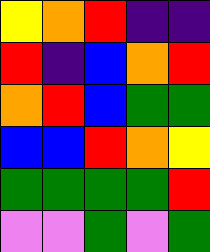[["yellow", "orange", "red", "indigo", "indigo"], ["red", "indigo", "blue", "orange", "red"], ["orange", "red", "blue", "green", "green"], ["blue", "blue", "red", "orange", "yellow"], ["green", "green", "green", "green", "red"], ["violet", "violet", "green", "violet", "green"]]